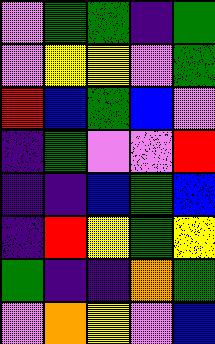[["violet", "green", "green", "indigo", "green"], ["violet", "yellow", "yellow", "violet", "green"], ["red", "blue", "green", "blue", "violet"], ["indigo", "green", "violet", "violet", "red"], ["indigo", "indigo", "blue", "green", "blue"], ["indigo", "red", "yellow", "green", "yellow"], ["green", "indigo", "indigo", "orange", "green"], ["violet", "orange", "yellow", "violet", "blue"]]